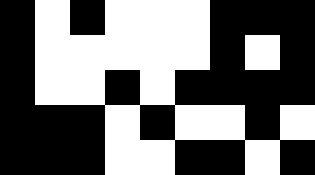[["black", "white", "black", "white", "white", "white", "black", "black", "black"], ["black", "white", "white", "white", "white", "white", "black", "white", "black"], ["black", "white", "white", "black", "white", "black", "black", "black", "black"], ["black", "black", "black", "white", "black", "white", "white", "black", "white"], ["black", "black", "black", "white", "white", "black", "black", "white", "black"]]